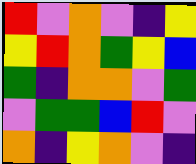[["red", "violet", "orange", "violet", "indigo", "yellow"], ["yellow", "red", "orange", "green", "yellow", "blue"], ["green", "indigo", "orange", "orange", "violet", "green"], ["violet", "green", "green", "blue", "red", "violet"], ["orange", "indigo", "yellow", "orange", "violet", "indigo"]]